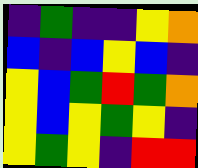[["indigo", "green", "indigo", "indigo", "yellow", "orange"], ["blue", "indigo", "blue", "yellow", "blue", "indigo"], ["yellow", "blue", "green", "red", "green", "orange"], ["yellow", "blue", "yellow", "green", "yellow", "indigo"], ["yellow", "green", "yellow", "indigo", "red", "red"]]